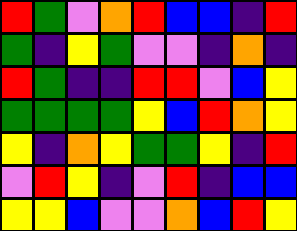[["red", "green", "violet", "orange", "red", "blue", "blue", "indigo", "red"], ["green", "indigo", "yellow", "green", "violet", "violet", "indigo", "orange", "indigo"], ["red", "green", "indigo", "indigo", "red", "red", "violet", "blue", "yellow"], ["green", "green", "green", "green", "yellow", "blue", "red", "orange", "yellow"], ["yellow", "indigo", "orange", "yellow", "green", "green", "yellow", "indigo", "red"], ["violet", "red", "yellow", "indigo", "violet", "red", "indigo", "blue", "blue"], ["yellow", "yellow", "blue", "violet", "violet", "orange", "blue", "red", "yellow"]]